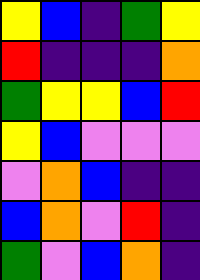[["yellow", "blue", "indigo", "green", "yellow"], ["red", "indigo", "indigo", "indigo", "orange"], ["green", "yellow", "yellow", "blue", "red"], ["yellow", "blue", "violet", "violet", "violet"], ["violet", "orange", "blue", "indigo", "indigo"], ["blue", "orange", "violet", "red", "indigo"], ["green", "violet", "blue", "orange", "indigo"]]